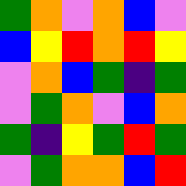[["green", "orange", "violet", "orange", "blue", "violet"], ["blue", "yellow", "red", "orange", "red", "yellow"], ["violet", "orange", "blue", "green", "indigo", "green"], ["violet", "green", "orange", "violet", "blue", "orange"], ["green", "indigo", "yellow", "green", "red", "green"], ["violet", "green", "orange", "orange", "blue", "red"]]